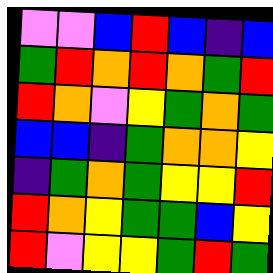[["violet", "violet", "blue", "red", "blue", "indigo", "blue"], ["green", "red", "orange", "red", "orange", "green", "red"], ["red", "orange", "violet", "yellow", "green", "orange", "green"], ["blue", "blue", "indigo", "green", "orange", "orange", "yellow"], ["indigo", "green", "orange", "green", "yellow", "yellow", "red"], ["red", "orange", "yellow", "green", "green", "blue", "yellow"], ["red", "violet", "yellow", "yellow", "green", "red", "green"]]